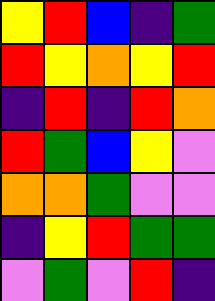[["yellow", "red", "blue", "indigo", "green"], ["red", "yellow", "orange", "yellow", "red"], ["indigo", "red", "indigo", "red", "orange"], ["red", "green", "blue", "yellow", "violet"], ["orange", "orange", "green", "violet", "violet"], ["indigo", "yellow", "red", "green", "green"], ["violet", "green", "violet", "red", "indigo"]]